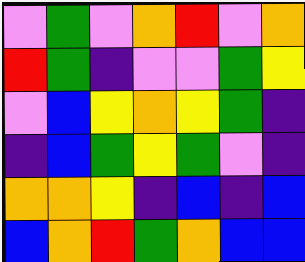[["violet", "green", "violet", "orange", "red", "violet", "orange"], ["red", "green", "indigo", "violet", "violet", "green", "yellow"], ["violet", "blue", "yellow", "orange", "yellow", "green", "indigo"], ["indigo", "blue", "green", "yellow", "green", "violet", "indigo"], ["orange", "orange", "yellow", "indigo", "blue", "indigo", "blue"], ["blue", "orange", "red", "green", "orange", "blue", "blue"]]